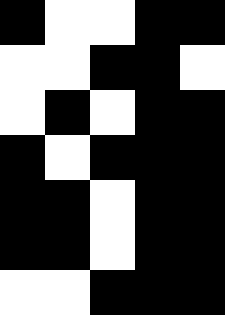[["black", "white", "white", "black", "black"], ["white", "white", "black", "black", "white"], ["white", "black", "white", "black", "black"], ["black", "white", "black", "black", "black"], ["black", "black", "white", "black", "black"], ["black", "black", "white", "black", "black"], ["white", "white", "black", "black", "black"]]